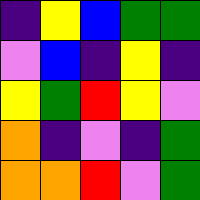[["indigo", "yellow", "blue", "green", "green"], ["violet", "blue", "indigo", "yellow", "indigo"], ["yellow", "green", "red", "yellow", "violet"], ["orange", "indigo", "violet", "indigo", "green"], ["orange", "orange", "red", "violet", "green"]]